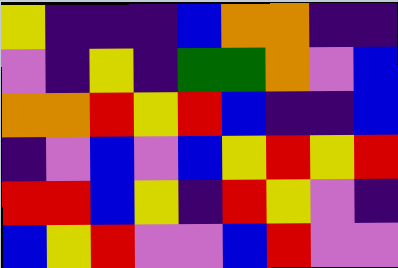[["yellow", "indigo", "indigo", "indigo", "blue", "orange", "orange", "indigo", "indigo"], ["violet", "indigo", "yellow", "indigo", "green", "green", "orange", "violet", "blue"], ["orange", "orange", "red", "yellow", "red", "blue", "indigo", "indigo", "blue"], ["indigo", "violet", "blue", "violet", "blue", "yellow", "red", "yellow", "red"], ["red", "red", "blue", "yellow", "indigo", "red", "yellow", "violet", "indigo"], ["blue", "yellow", "red", "violet", "violet", "blue", "red", "violet", "violet"]]